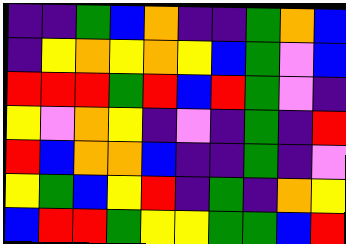[["indigo", "indigo", "green", "blue", "orange", "indigo", "indigo", "green", "orange", "blue"], ["indigo", "yellow", "orange", "yellow", "orange", "yellow", "blue", "green", "violet", "blue"], ["red", "red", "red", "green", "red", "blue", "red", "green", "violet", "indigo"], ["yellow", "violet", "orange", "yellow", "indigo", "violet", "indigo", "green", "indigo", "red"], ["red", "blue", "orange", "orange", "blue", "indigo", "indigo", "green", "indigo", "violet"], ["yellow", "green", "blue", "yellow", "red", "indigo", "green", "indigo", "orange", "yellow"], ["blue", "red", "red", "green", "yellow", "yellow", "green", "green", "blue", "red"]]